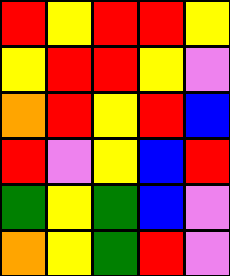[["red", "yellow", "red", "red", "yellow"], ["yellow", "red", "red", "yellow", "violet"], ["orange", "red", "yellow", "red", "blue"], ["red", "violet", "yellow", "blue", "red"], ["green", "yellow", "green", "blue", "violet"], ["orange", "yellow", "green", "red", "violet"]]